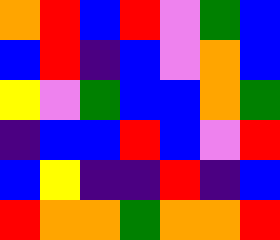[["orange", "red", "blue", "red", "violet", "green", "blue"], ["blue", "red", "indigo", "blue", "violet", "orange", "blue"], ["yellow", "violet", "green", "blue", "blue", "orange", "green"], ["indigo", "blue", "blue", "red", "blue", "violet", "red"], ["blue", "yellow", "indigo", "indigo", "red", "indigo", "blue"], ["red", "orange", "orange", "green", "orange", "orange", "red"]]